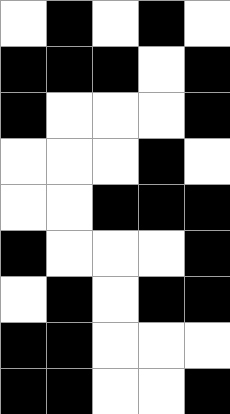[["white", "black", "white", "black", "white"], ["black", "black", "black", "white", "black"], ["black", "white", "white", "white", "black"], ["white", "white", "white", "black", "white"], ["white", "white", "black", "black", "black"], ["black", "white", "white", "white", "black"], ["white", "black", "white", "black", "black"], ["black", "black", "white", "white", "white"], ["black", "black", "white", "white", "black"]]